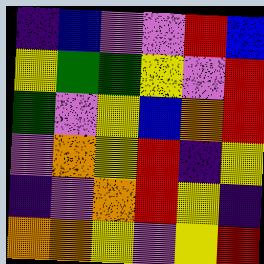[["indigo", "blue", "violet", "violet", "red", "blue"], ["yellow", "green", "green", "yellow", "violet", "red"], ["green", "violet", "yellow", "blue", "orange", "red"], ["violet", "orange", "yellow", "red", "indigo", "yellow"], ["indigo", "violet", "orange", "red", "yellow", "indigo"], ["orange", "orange", "yellow", "violet", "yellow", "red"]]